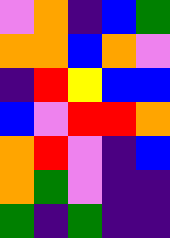[["violet", "orange", "indigo", "blue", "green"], ["orange", "orange", "blue", "orange", "violet"], ["indigo", "red", "yellow", "blue", "blue"], ["blue", "violet", "red", "red", "orange"], ["orange", "red", "violet", "indigo", "blue"], ["orange", "green", "violet", "indigo", "indigo"], ["green", "indigo", "green", "indigo", "indigo"]]